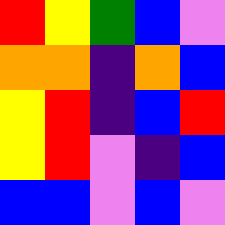[["red", "yellow", "green", "blue", "violet"], ["orange", "orange", "indigo", "orange", "blue"], ["yellow", "red", "indigo", "blue", "red"], ["yellow", "red", "violet", "indigo", "blue"], ["blue", "blue", "violet", "blue", "violet"]]